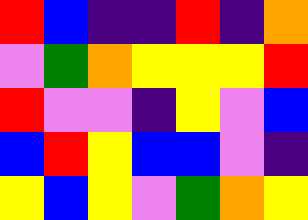[["red", "blue", "indigo", "indigo", "red", "indigo", "orange"], ["violet", "green", "orange", "yellow", "yellow", "yellow", "red"], ["red", "violet", "violet", "indigo", "yellow", "violet", "blue"], ["blue", "red", "yellow", "blue", "blue", "violet", "indigo"], ["yellow", "blue", "yellow", "violet", "green", "orange", "yellow"]]